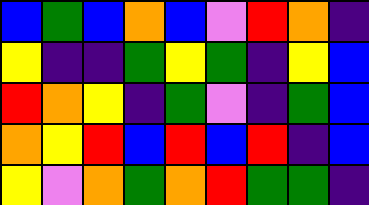[["blue", "green", "blue", "orange", "blue", "violet", "red", "orange", "indigo"], ["yellow", "indigo", "indigo", "green", "yellow", "green", "indigo", "yellow", "blue"], ["red", "orange", "yellow", "indigo", "green", "violet", "indigo", "green", "blue"], ["orange", "yellow", "red", "blue", "red", "blue", "red", "indigo", "blue"], ["yellow", "violet", "orange", "green", "orange", "red", "green", "green", "indigo"]]